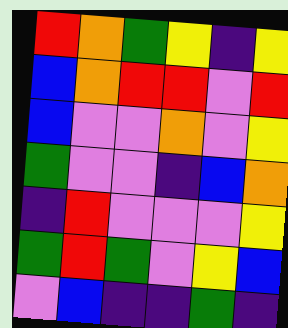[["red", "orange", "green", "yellow", "indigo", "yellow"], ["blue", "orange", "red", "red", "violet", "red"], ["blue", "violet", "violet", "orange", "violet", "yellow"], ["green", "violet", "violet", "indigo", "blue", "orange"], ["indigo", "red", "violet", "violet", "violet", "yellow"], ["green", "red", "green", "violet", "yellow", "blue"], ["violet", "blue", "indigo", "indigo", "green", "indigo"]]